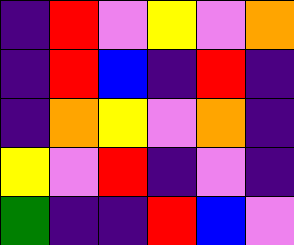[["indigo", "red", "violet", "yellow", "violet", "orange"], ["indigo", "red", "blue", "indigo", "red", "indigo"], ["indigo", "orange", "yellow", "violet", "orange", "indigo"], ["yellow", "violet", "red", "indigo", "violet", "indigo"], ["green", "indigo", "indigo", "red", "blue", "violet"]]